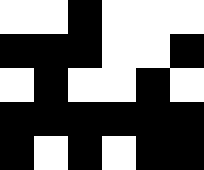[["white", "white", "black", "white", "white", "white"], ["black", "black", "black", "white", "white", "black"], ["white", "black", "white", "white", "black", "white"], ["black", "black", "black", "black", "black", "black"], ["black", "white", "black", "white", "black", "black"]]